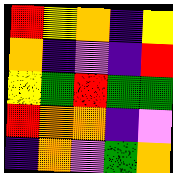[["red", "yellow", "orange", "indigo", "yellow"], ["orange", "indigo", "violet", "indigo", "red"], ["yellow", "green", "red", "green", "green"], ["red", "orange", "orange", "indigo", "violet"], ["indigo", "orange", "violet", "green", "orange"]]